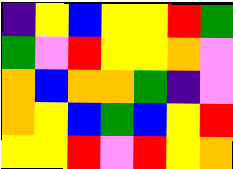[["indigo", "yellow", "blue", "yellow", "yellow", "red", "green"], ["green", "violet", "red", "yellow", "yellow", "orange", "violet"], ["orange", "blue", "orange", "orange", "green", "indigo", "violet"], ["orange", "yellow", "blue", "green", "blue", "yellow", "red"], ["yellow", "yellow", "red", "violet", "red", "yellow", "orange"]]